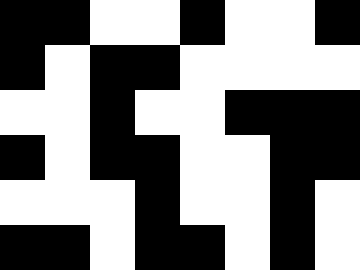[["black", "black", "white", "white", "black", "white", "white", "black"], ["black", "white", "black", "black", "white", "white", "white", "white"], ["white", "white", "black", "white", "white", "black", "black", "black"], ["black", "white", "black", "black", "white", "white", "black", "black"], ["white", "white", "white", "black", "white", "white", "black", "white"], ["black", "black", "white", "black", "black", "white", "black", "white"]]